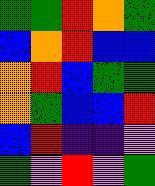[["green", "green", "red", "orange", "green"], ["blue", "orange", "red", "blue", "blue"], ["orange", "red", "blue", "green", "green"], ["orange", "green", "blue", "blue", "red"], ["blue", "red", "indigo", "indigo", "violet"], ["green", "violet", "red", "violet", "green"]]